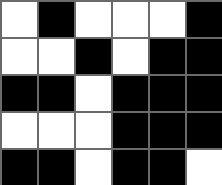[["white", "black", "white", "white", "white", "black"], ["white", "white", "black", "white", "black", "black"], ["black", "black", "white", "black", "black", "black"], ["white", "white", "white", "black", "black", "black"], ["black", "black", "white", "black", "black", "white"]]